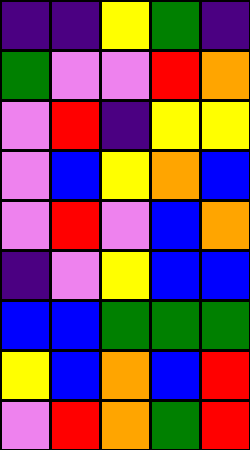[["indigo", "indigo", "yellow", "green", "indigo"], ["green", "violet", "violet", "red", "orange"], ["violet", "red", "indigo", "yellow", "yellow"], ["violet", "blue", "yellow", "orange", "blue"], ["violet", "red", "violet", "blue", "orange"], ["indigo", "violet", "yellow", "blue", "blue"], ["blue", "blue", "green", "green", "green"], ["yellow", "blue", "orange", "blue", "red"], ["violet", "red", "orange", "green", "red"]]